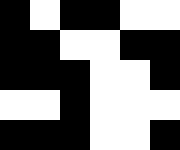[["black", "white", "black", "black", "white", "white"], ["black", "black", "white", "white", "black", "black"], ["black", "black", "black", "white", "white", "black"], ["white", "white", "black", "white", "white", "white"], ["black", "black", "black", "white", "white", "black"]]